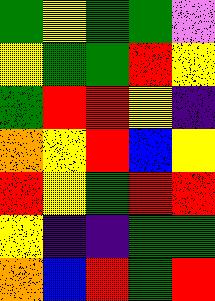[["green", "yellow", "green", "green", "violet"], ["yellow", "green", "green", "red", "yellow"], ["green", "red", "red", "yellow", "indigo"], ["orange", "yellow", "red", "blue", "yellow"], ["red", "yellow", "green", "red", "red"], ["yellow", "indigo", "indigo", "green", "green"], ["orange", "blue", "red", "green", "red"]]